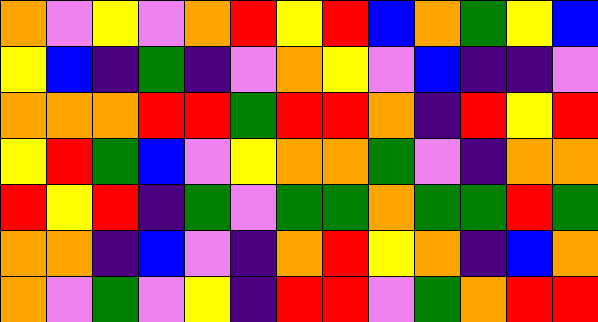[["orange", "violet", "yellow", "violet", "orange", "red", "yellow", "red", "blue", "orange", "green", "yellow", "blue"], ["yellow", "blue", "indigo", "green", "indigo", "violet", "orange", "yellow", "violet", "blue", "indigo", "indigo", "violet"], ["orange", "orange", "orange", "red", "red", "green", "red", "red", "orange", "indigo", "red", "yellow", "red"], ["yellow", "red", "green", "blue", "violet", "yellow", "orange", "orange", "green", "violet", "indigo", "orange", "orange"], ["red", "yellow", "red", "indigo", "green", "violet", "green", "green", "orange", "green", "green", "red", "green"], ["orange", "orange", "indigo", "blue", "violet", "indigo", "orange", "red", "yellow", "orange", "indigo", "blue", "orange"], ["orange", "violet", "green", "violet", "yellow", "indigo", "red", "red", "violet", "green", "orange", "red", "red"]]